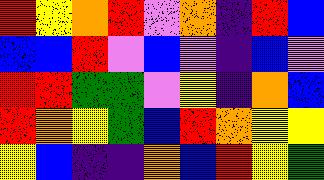[["red", "yellow", "orange", "red", "violet", "orange", "indigo", "red", "blue"], ["blue", "blue", "red", "violet", "blue", "violet", "indigo", "blue", "violet"], ["red", "red", "green", "green", "violet", "yellow", "indigo", "orange", "blue"], ["red", "orange", "yellow", "green", "blue", "red", "orange", "yellow", "yellow"], ["yellow", "blue", "indigo", "indigo", "orange", "blue", "red", "yellow", "green"]]